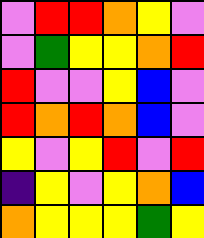[["violet", "red", "red", "orange", "yellow", "violet"], ["violet", "green", "yellow", "yellow", "orange", "red"], ["red", "violet", "violet", "yellow", "blue", "violet"], ["red", "orange", "red", "orange", "blue", "violet"], ["yellow", "violet", "yellow", "red", "violet", "red"], ["indigo", "yellow", "violet", "yellow", "orange", "blue"], ["orange", "yellow", "yellow", "yellow", "green", "yellow"]]